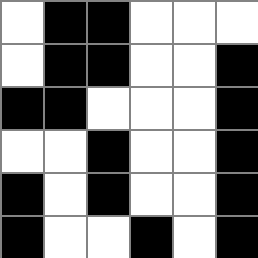[["white", "black", "black", "white", "white", "white"], ["white", "black", "black", "white", "white", "black"], ["black", "black", "white", "white", "white", "black"], ["white", "white", "black", "white", "white", "black"], ["black", "white", "black", "white", "white", "black"], ["black", "white", "white", "black", "white", "black"]]